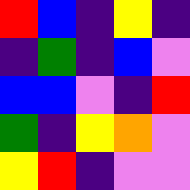[["red", "blue", "indigo", "yellow", "indigo"], ["indigo", "green", "indigo", "blue", "violet"], ["blue", "blue", "violet", "indigo", "red"], ["green", "indigo", "yellow", "orange", "violet"], ["yellow", "red", "indigo", "violet", "violet"]]